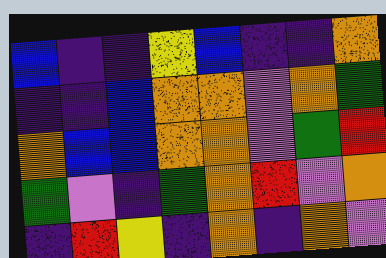[["blue", "indigo", "indigo", "yellow", "blue", "indigo", "indigo", "orange"], ["indigo", "indigo", "blue", "orange", "orange", "violet", "orange", "green"], ["orange", "blue", "blue", "orange", "orange", "violet", "green", "red"], ["green", "violet", "indigo", "green", "orange", "red", "violet", "orange"], ["indigo", "red", "yellow", "indigo", "orange", "indigo", "orange", "violet"]]